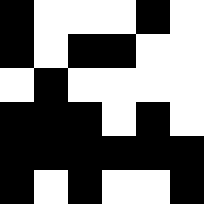[["black", "white", "white", "white", "black", "white"], ["black", "white", "black", "black", "white", "white"], ["white", "black", "white", "white", "white", "white"], ["black", "black", "black", "white", "black", "white"], ["black", "black", "black", "black", "black", "black"], ["black", "white", "black", "white", "white", "black"]]